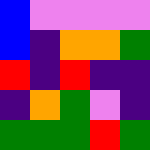[["blue", "violet", "violet", "violet", "violet"], ["blue", "indigo", "orange", "orange", "green"], ["red", "indigo", "red", "indigo", "indigo"], ["indigo", "orange", "green", "violet", "indigo"], ["green", "green", "green", "red", "green"]]